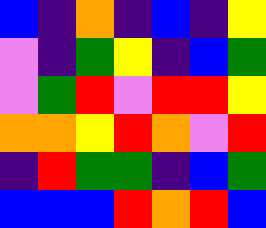[["blue", "indigo", "orange", "indigo", "blue", "indigo", "yellow"], ["violet", "indigo", "green", "yellow", "indigo", "blue", "green"], ["violet", "green", "red", "violet", "red", "red", "yellow"], ["orange", "orange", "yellow", "red", "orange", "violet", "red"], ["indigo", "red", "green", "green", "indigo", "blue", "green"], ["blue", "blue", "blue", "red", "orange", "red", "blue"]]